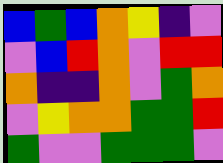[["blue", "green", "blue", "orange", "yellow", "indigo", "violet"], ["violet", "blue", "red", "orange", "violet", "red", "red"], ["orange", "indigo", "indigo", "orange", "violet", "green", "orange"], ["violet", "yellow", "orange", "orange", "green", "green", "red"], ["green", "violet", "violet", "green", "green", "green", "violet"]]